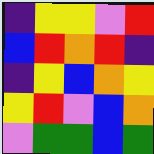[["indigo", "yellow", "yellow", "violet", "red"], ["blue", "red", "orange", "red", "indigo"], ["indigo", "yellow", "blue", "orange", "yellow"], ["yellow", "red", "violet", "blue", "orange"], ["violet", "green", "green", "blue", "green"]]